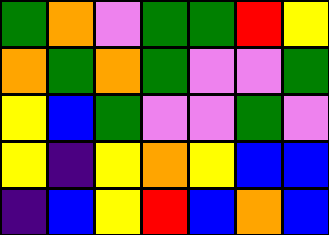[["green", "orange", "violet", "green", "green", "red", "yellow"], ["orange", "green", "orange", "green", "violet", "violet", "green"], ["yellow", "blue", "green", "violet", "violet", "green", "violet"], ["yellow", "indigo", "yellow", "orange", "yellow", "blue", "blue"], ["indigo", "blue", "yellow", "red", "blue", "orange", "blue"]]